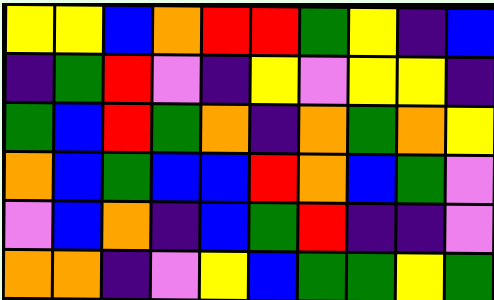[["yellow", "yellow", "blue", "orange", "red", "red", "green", "yellow", "indigo", "blue"], ["indigo", "green", "red", "violet", "indigo", "yellow", "violet", "yellow", "yellow", "indigo"], ["green", "blue", "red", "green", "orange", "indigo", "orange", "green", "orange", "yellow"], ["orange", "blue", "green", "blue", "blue", "red", "orange", "blue", "green", "violet"], ["violet", "blue", "orange", "indigo", "blue", "green", "red", "indigo", "indigo", "violet"], ["orange", "orange", "indigo", "violet", "yellow", "blue", "green", "green", "yellow", "green"]]